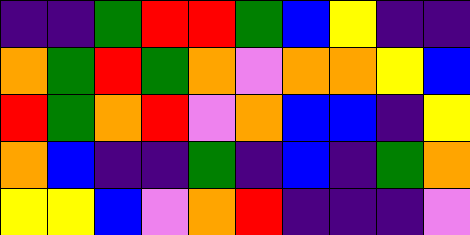[["indigo", "indigo", "green", "red", "red", "green", "blue", "yellow", "indigo", "indigo"], ["orange", "green", "red", "green", "orange", "violet", "orange", "orange", "yellow", "blue"], ["red", "green", "orange", "red", "violet", "orange", "blue", "blue", "indigo", "yellow"], ["orange", "blue", "indigo", "indigo", "green", "indigo", "blue", "indigo", "green", "orange"], ["yellow", "yellow", "blue", "violet", "orange", "red", "indigo", "indigo", "indigo", "violet"]]